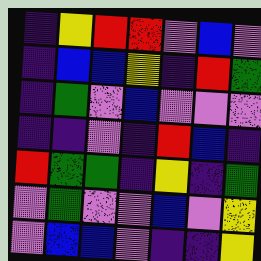[["indigo", "yellow", "red", "red", "violet", "blue", "violet"], ["indigo", "blue", "blue", "yellow", "indigo", "red", "green"], ["indigo", "green", "violet", "blue", "violet", "violet", "violet"], ["indigo", "indigo", "violet", "indigo", "red", "blue", "indigo"], ["red", "green", "green", "indigo", "yellow", "indigo", "green"], ["violet", "green", "violet", "violet", "blue", "violet", "yellow"], ["violet", "blue", "blue", "violet", "indigo", "indigo", "yellow"]]